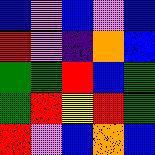[["blue", "violet", "blue", "violet", "blue"], ["red", "violet", "indigo", "orange", "blue"], ["green", "green", "red", "blue", "green"], ["green", "red", "yellow", "red", "green"], ["red", "violet", "blue", "orange", "blue"]]